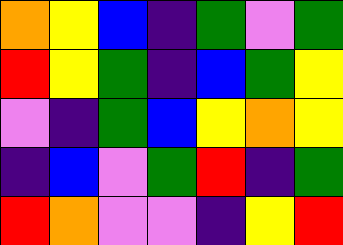[["orange", "yellow", "blue", "indigo", "green", "violet", "green"], ["red", "yellow", "green", "indigo", "blue", "green", "yellow"], ["violet", "indigo", "green", "blue", "yellow", "orange", "yellow"], ["indigo", "blue", "violet", "green", "red", "indigo", "green"], ["red", "orange", "violet", "violet", "indigo", "yellow", "red"]]